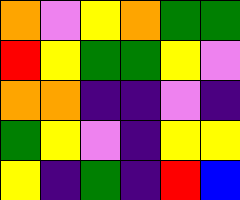[["orange", "violet", "yellow", "orange", "green", "green"], ["red", "yellow", "green", "green", "yellow", "violet"], ["orange", "orange", "indigo", "indigo", "violet", "indigo"], ["green", "yellow", "violet", "indigo", "yellow", "yellow"], ["yellow", "indigo", "green", "indigo", "red", "blue"]]